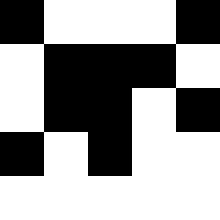[["black", "white", "white", "white", "black"], ["white", "black", "black", "black", "white"], ["white", "black", "black", "white", "black"], ["black", "white", "black", "white", "white"], ["white", "white", "white", "white", "white"]]